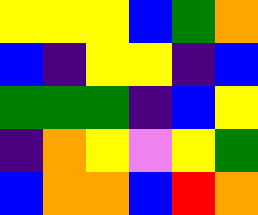[["yellow", "yellow", "yellow", "blue", "green", "orange"], ["blue", "indigo", "yellow", "yellow", "indigo", "blue"], ["green", "green", "green", "indigo", "blue", "yellow"], ["indigo", "orange", "yellow", "violet", "yellow", "green"], ["blue", "orange", "orange", "blue", "red", "orange"]]